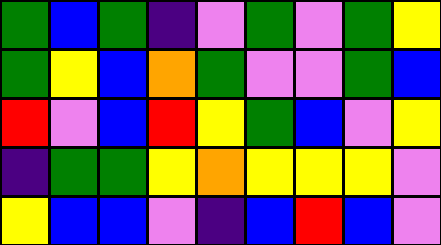[["green", "blue", "green", "indigo", "violet", "green", "violet", "green", "yellow"], ["green", "yellow", "blue", "orange", "green", "violet", "violet", "green", "blue"], ["red", "violet", "blue", "red", "yellow", "green", "blue", "violet", "yellow"], ["indigo", "green", "green", "yellow", "orange", "yellow", "yellow", "yellow", "violet"], ["yellow", "blue", "blue", "violet", "indigo", "blue", "red", "blue", "violet"]]